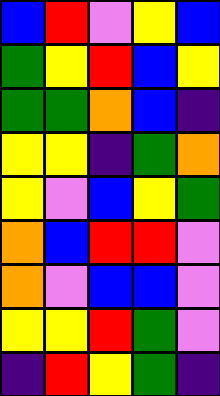[["blue", "red", "violet", "yellow", "blue"], ["green", "yellow", "red", "blue", "yellow"], ["green", "green", "orange", "blue", "indigo"], ["yellow", "yellow", "indigo", "green", "orange"], ["yellow", "violet", "blue", "yellow", "green"], ["orange", "blue", "red", "red", "violet"], ["orange", "violet", "blue", "blue", "violet"], ["yellow", "yellow", "red", "green", "violet"], ["indigo", "red", "yellow", "green", "indigo"]]